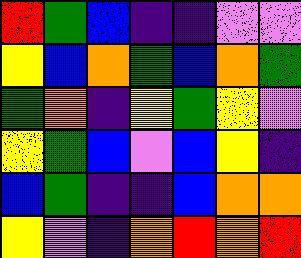[["red", "green", "blue", "indigo", "indigo", "violet", "violet"], ["yellow", "blue", "orange", "green", "blue", "orange", "green"], ["green", "orange", "indigo", "yellow", "green", "yellow", "violet"], ["yellow", "green", "blue", "violet", "blue", "yellow", "indigo"], ["blue", "green", "indigo", "indigo", "blue", "orange", "orange"], ["yellow", "violet", "indigo", "orange", "red", "orange", "red"]]